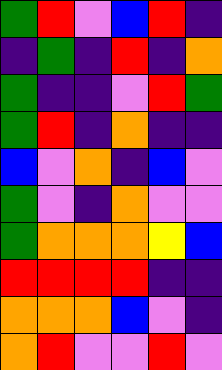[["green", "red", "violet", "blue", "red", "indigo"], ["indigo", "green", "indigo", "red", "indigo", "orange"], ["green", "indigo", "indigo", "violet", "red", "green"], ["green", "red", "indigo", "orange", "indigo", "indigo"], ["blue", "violet", "orange", "indigo", "blue", "violet"], ["green", "violet", "indigo", "orange", "violet", "violet"], ["green", "orange", "orange", "orange", "yellow", "blue"], ["red", "red", "red", "red", "indigo", "indigo"], ["orange", "orange", "orange", "blue", "violet", "indigo"], ["orange", "red", "violet", "violet", "red", "violet"]]